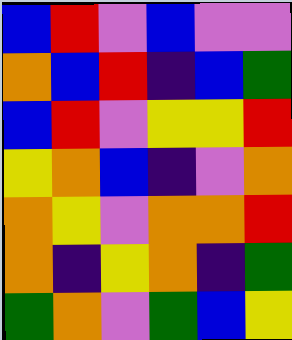[["blue", "red", "violet", "blue", "violet", "violet"], ["orange", "blue", "red", "indigo", "blue", "green"], ["blue", "red", "violet", "yellow", "yellow", "red"], ["yellow", "orange", "blue", "indigo", "violet", "orange"], ["orange", "yellow", "violet", "orange", "orange", "red"], ["orange", "indigo", "yellow", "orange", "indigo", "green"], ["green", "orange", "violet", "green", "blue", "yellow"]]